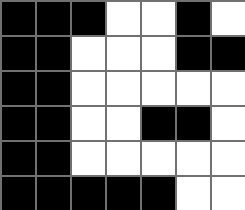[["black", "black", "black", "white", "white", "black", "white"], ["black", "black", "white", "white", "white", "black", "black"], ["black", "black", "white", "white", "white", "white", "white"], ["black", "black", "white", "white", "black", "black", "white"], ["black", "black", "white", "white", "white", "white", "white"], ["black", "black", "black", "black", "black", "white", "white"]]